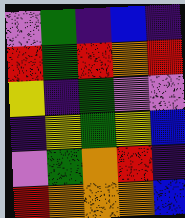[["violet", "green", "indigo", "blue", "indigo"], ["red", "green", "red", "orange", "red"], ["yellow", "indigo", "green", "violet", "violet"], ["indigo", "yellow", "green", "yellow", "blue"], ["violet", "green", "orange", "red", "indigo"], ["red", "orange", "orange", "orange", "blue"]]